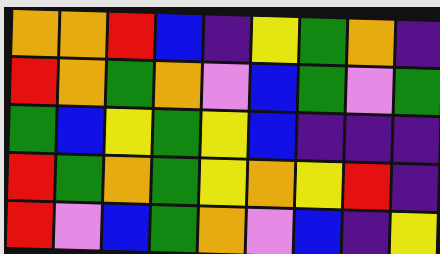[["orange", "orange", "red", "blue", "indigo", "yellow", "green", "orange", "indigo"], ["red", "orange", "green", "orange", "violet", "blue", "green", "violet", "green"], ["green", "blue", "yellow", "green", "yellow", "blue", "indigo", "indigo", "indigo"], ["red", "green", "orange", "green", "yellow", "orange", "yellow", "red", "indigo"], ["red", "violet", "blue", "green", "orange", "violet", "blue", "indigo", "yellow"]]